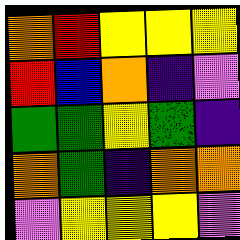[["orange", "red", "yellow", "yellow", "yellow"], ["red", "blue", "orange", "indigo", "violet"], ["green", "green", "yellow", "green", "indigo"], ["orange", "green", "indigo", "orange", "orange"], ["violet", "yellow", "yellow", "yellow", "violet"]]